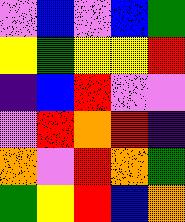[["violet", "blue", "violet", "blue", "green"], ["yellow", "green", "yellow", "yellow", "red"], ["indigo", "blue", "red", "violet", "violet"], ["violet", "red", "orange", "red", "indigo"], ["orange", "violet", "red", "orange", "green"], ["green", "yellow", "red", "blue", "orange"]]